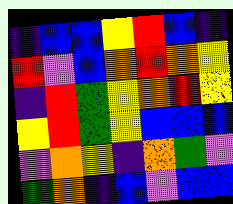[["indigo", "blue", "blue", "yellow", "red", "blue", "indigo"], ["red", "violet", "blue", "orange", "red", "orange", "yellow"], ["indigo", "red", "green", "yellow", "orange", "red", "yellow"], ["yellow", "red", "green", "yellow", "blue", "blue", "blue"], ["violet", "orange", "yellow", "indigo", "orange", "green", "violet"], ["green", "orange", "indigo", "blue", "violet", "blue", "blue"]]